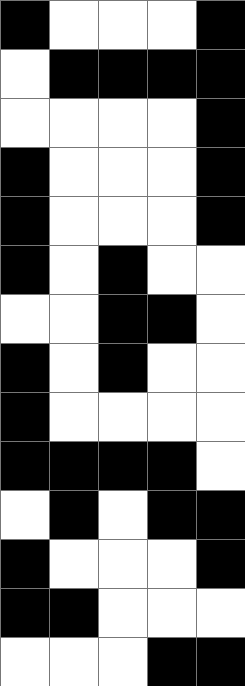[["black", "white", "white", "white", "black"], ["white", "black", "black", "black", "black"], ["white", "white", "white", "white", "black"], ["black", "white", "white", "white", "black"], ["black", "white", "white", "white", "black"], ["black", "white", "black", "white", "white"], ["white", "white", "black", "black", "white"], ["black", "white", "black", "white", "white"], ["black", "white", "white", "white", "white"], ["black", "black", "black", "black", "white"], ["white", "black", "white", "black", "black"], ["black", "white", "white", "white", "black"], ["black", "black", "white", "white", "white"], ["white", "white", "white", "black", "black"]]